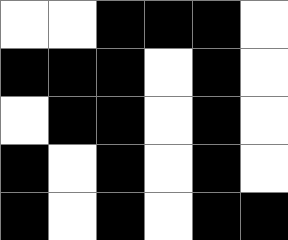[["white", "white", "black", "black", "black", "white"], ["black", "black", "black", "white", "black", "white"], ["white", "black", "black", "white", "black", "white"], ["black", "white", "black", "white", "black", "white"], ["black", "white", "black", "white", "black", "black"]]